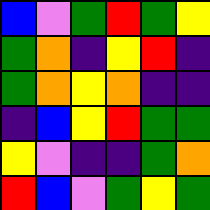[["blue", "violet", "green", "red", "green", "yellow"], ["green", "orange", "indigo", "yellow", "red", "indigo"], ["green", "orange", "yellow", "orange", "indigo", "indigo"], ["indigo", "blue", "yellow", "red", "green", "green"], ["yellow", "violet", "indigo", "indigo", "green", "orange"], ["red", "blue", "violet", "green", "yellow", "green"]]